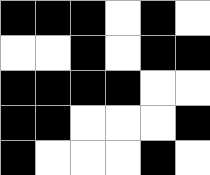[["black", "black", "black", "white", "black", "white"], ["white", "white", "black", "white", "black", "black"], ["black", "black", "black", "black", "white", "white"], ["black", "black", "white", "white", "white", "black"], ["black", "white", "white", "white", "black", "white"]]